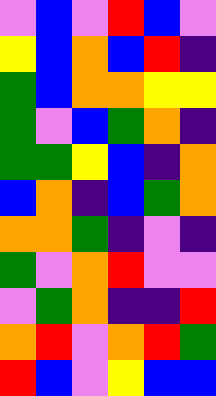[["violet", "blue", "violet", "red", "blue", "violet"], ["yellow", "blue", "orange", "blue", "red", "indigo"], ["green", "blue", "orange", "orange", "yellow", "yellow"], ["green", "violet", "blue", "green", "orange", "indigo"], ["green", "green", "yellow", "blue", "indigo", "orange"], ["blue", "orange", "indigo", "blue", "green", "orange"], ["orange", "orange", "green", "indigo", "violet", "indigo"], ["green", "violet", "orange", "red", "violet", "violet"], ["violet", "green", "orange", "indigo", "indigo", "red"], ["orange", "red", "violet", "orange", "red", "green"], ["red", "blue", "violet", "yellow", "blue", "blue"]]